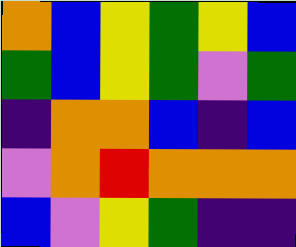[["orange", "blue", "yellow", "green", "yellow", "blue"], ["green", "blue", "yellow", "green", "violet", "green"], ["indigo", "orange", "orange", "blue", "indigo", "blue"], ["violet", "orange", "red", "orange", "orange", "orange"], ["blue", "violet", "yellow", "green", "indigo", "indigo"]]